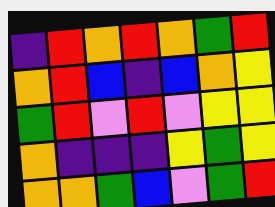[["indigo", "red", "orange", "red", "orange", "green", "red"], ["orange", "red", "blue", "indigo", "blue", "orange", "yellow"], ["green", "red", "violet", "red", "violet", "yellow", "yellow"], ["orange", "indigo", "indigo", "indigo", "yellow", "green", "yellow"], ["orange", "orange", "green", "blue", "violet", "green", "red"]]